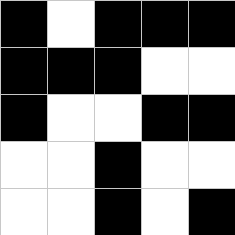[["black", "white", "black", "black", "black"], ["black", "black", "black", "white", "white"], ["black", "white", "white", "black", "black"], ["white", "white", "black", "white", "white"], ["white", "white", "black", "white", "black"]]